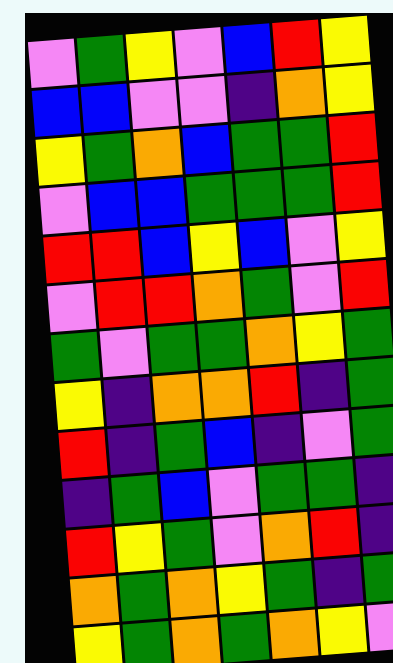[["violet", "green", "yellow", "violet", "blue", "red", "yellow"], ["blue", "blue", "violet", "violet", "indigo", "orange", "yellow"], ["yellow", "green", "orange", "blue", "green", "green", "red"], ["violet", "blue", "blue", "green", "green", "green", "red"], ["red", "red", "blue", "yellow", "blue", "violet", "yellow"], ["violet", "red", "red", "orange", "green", "violet", "red"], ["green", "violet", "green", "green", "orange", "yellow", "green"], ["yellow", "indigo", "orange", "orange", "red", "indigo", "green"], ["red", "indigo", "green", "blue", "indigo", "violet", "green"], ["indigo", "green", "blue", "violet", "green", "green", "indigo"], ["red", "yellow", "green", "violet", "orange", "red", "indigo"], ["orange", "green", "orange", "yellow", "green", "indigo", "green"], ["yellow", "green", "orange", "green", "orange", "yellow", "violet"]]